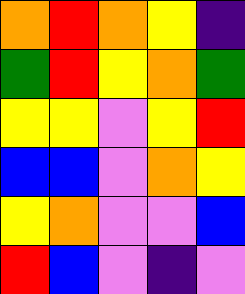[["orange", "red", "orange", "yellow", "indigo"], ["green", "red", "yellow", "orange", "green"], ["yellow", "yellow", "violet", "yellow", "red"], ["blue", "blue", "violet", "orange", "yellow"], ["yellow", "orange", "violet", "violet", "blue"], ["red", "blue", "violet", "indigo", "violet"]]